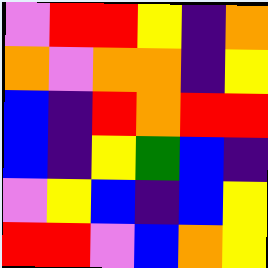[["violet", "red", "red", "yellow", "indigo", "orange"], ["orange", "violet", "orange", "orange", "indigo", "yellow"], ["blue", "indigo", "red", "orange", "red", "red"], ["blue", "indigo", "yellow", "green", "blue", "indigo"], ["violet", "yellow", "blue", "indigo", "blue", "yellow"], ["red", "red", "violet", "blue", "orange", "yellow"]]